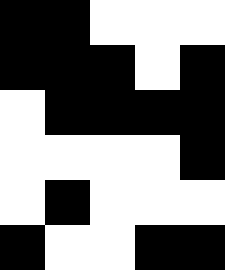[["black", "black", "white", "white", "white"], ["black", "black", "black", "white", "black"], ["white", "black", "black", "black", "black"], ["white", "white", "white", "white", "black"], ["white", "black", "white", "white", "white"], ["black", "white", "white", "black", "black"]]